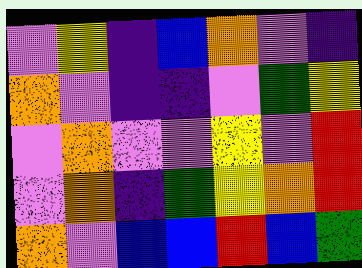[["violet", "yellow", "indigo", "blue", "orange", "violet", "indigo"], ["orange", "violet", "indigo", "indigo", "violet", "green", "yellow"], ["violet", "orange", "violet", "violet", "yellow", "violet", "red"], ["violet", "orange", "indigo", "green", "yellow", "orange", "red"], ["orange", "violet", "blue", "blue", "red", "blue", "green"]]